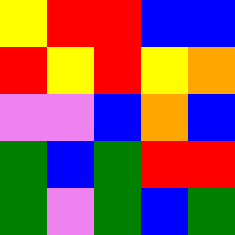[["yellow", "red", "red", "blue", "blue"], ["red", "yellow", "red", "yellow", "orange"], ["violet", "violet", "blue", "orange", "blue"], ["green", "blue", "green", "red", "red"], ["green", "violet", "green", "blue", "green"]]